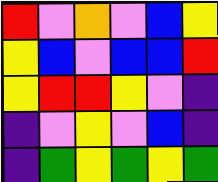[["red", "violet", "orange", "violet", "blue", "yellow"], ["yellow", "blue", "violet", "blue", "blue", "red"], ["yellow", "red", "red", "yellow", "violet", "indigo"], ["indigo", "violet", "yellow", "violet", "blue", "indigo"], ["indigo", "green", "yellow", "green", "yellow", "green"]]